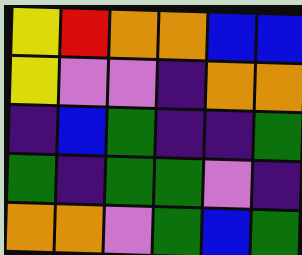[["yellow", "red", "orange", "orange", "blue", "blue"], ["yellow", "violet", "violet", "indigo", "orange", "orange"], ["indigo", "blue", "green", "indigo", "indigo", "green"], ["green", "indigo", "green", "green", "violet", "indigo"], ["orange", "orange", "violet", "green", "blue", "green"]]